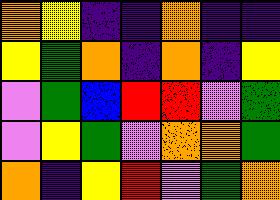[["orange", "yellow", "indigo", "indigo", "orange", "indigo", "indigo"], ["yellow", "green", "orange", "indigo", "orange", "indigo", "yellow"], ["violet", "green", "blue", "red", "red", "violet", "green"], ["violet", "yellow", "green", "violet", "orange", "orange", "green"], ["orange", "indigo", "yellow", "red", "violet", "green", "orange"]]